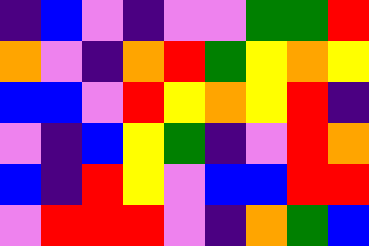[["indigo", "blue", "violet", "indigo", "violet", "violet", "green", "green", "red"], ["orange", "violet", "indigo", "orange", "red", "green", "yellow", "orange", "yellow"], ["blue", "blue", "violet", "red", "yellow", "orange", "yellow", "red", "indigo"], ["violet", "indigo", "blue", "yellow", "green", "indigo", "violet", "red", "orange"], ["blue", "indigo", "red", "yellow", "violet", "blue", "blue", "red", "red"], ["violet", "red", "red", "red", "violet", "indigo", "orange", "green", "blue"]]